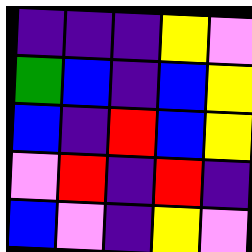[["indigo", "indigo", "indigo", "yellow", "violet"], ["green", "blue", "indigo", "blue", "yellow"], ["blue", "indigo", "red", "blue", "yellow"], ["violet", "red", "indigo", "red", "indigo"], ["blue", "violet", "indigo", "yellow", "violet"]]